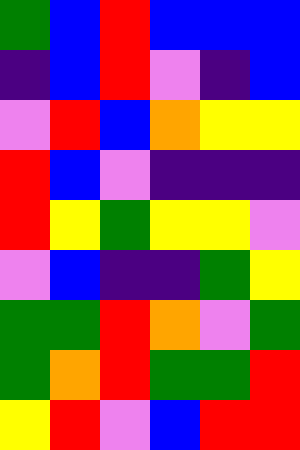[["green", "blue", "red", "blue", "blue", "blue"], ["indigo", "blue", "red", "violet", "indigo", "blue"], ["violet", "red", "blue", "orange", "yellow", "yellow"], ["red", "blue", "violet", "indigo", "indigo", "indigo"], ["red", "yellow", "green", "yellow", "yellow", "violet"], ["violet", "blue", "indigo", "indigo", "green", "yellow"], ["green", "green", "red", "orange", "violet", "green"], ["green", "orange", "red", "green", "green", "red"], ["yellow", "red", "violet", "blue", "red", "red"]]